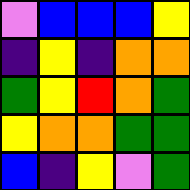[["violet", "blue", "blue", "blue", "yellow"], ["indigo", "yellow", "indigo", "orange", "orange"], ["green", "yellow", "red", "orange", "green"], ["yellow", "orange", "orange", "green", "green"], ["blue", "indigo", "yellow", "violet", "green"]]